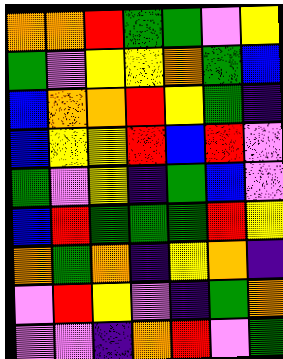[["orange", "orange", "red", "green", "green", "violet", "yellow"], ["green", "violet", "yellow", "yellow", "orange", "green", "blue"], ["blue", "orange", "orange", "red", "yellow", "green", "indigo"], ["blue", "yellow", "yellow", "red", "blue", "red", "violet"], ["green", "violet", "yellow", "indigo", "green", "blue", "violet"], ["blue", "red", "green", "green", "green", "red", "yellow"], ["orange", "green", "orange", "indigo", "yellow", "orange", "indigo"], ["violet", "red", "yellow", "violet", "indigo", "green", "orange"], ["violet", "violet", "indigo", "orange", "red", "violet", "green"]]